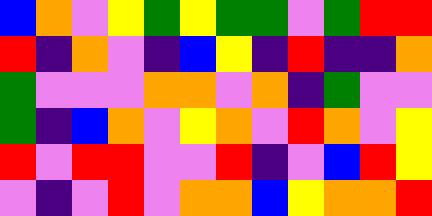[["blue", "orange", "violet", "yellow", "green", "yellow", "green", "green", "violet", "green", "red", "red"], ["red", "indigo", "orange", "violet", "indigo", "blue", "yellow", "indigo", "red", "indigo", "indigo", "orange"], ["green", "violet", "violet", "violet", "orange", "orange", "violet", "orange", "indigo", "green", "violet", "violet"], ["green", "indigo", "blue", "orange", "violet", "yellow", "orange", "violet", "red", "orange", "violet", "yellow"], ["red", "violet", "red", "red", "violet", "violet", "red", "indigo", "violet", "blue", "red", "yellow"], ["violet", "indigo", "violet", "red", "violet", "orange", "orange", "blue", "yellow", "orange", "orange", "red"]]